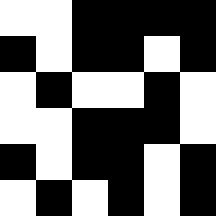[["white", "white", "black", "black", "black", "black"], ["black", "white", "black", "black", "white", "black"], ["white", "black", "white", "white", "black", "white"], ["white", "white", "black", "black", "black", "white"], ["black", "white", "black", "black", "white", "black"], ["white", "black", "white", "black", "white", "black"]]